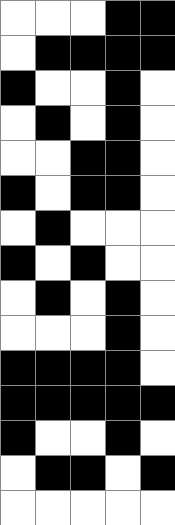[["white", "white", "white", "black", "black"], ["white", "black", "black", "black", "black"], ["black", "white", "white", "black", "white"], ["white", "black", "white", "black", "white"], ["white", "white", "black", "black", "white"], ["black", "white", "black", "black", "white"], ["white", "black", "white", "white", "white"], ["black", "white", "black", "white", "white"], ["white", "black", "white", "black", "white"], ["white", "white", "white", "black", "white"], ["black", "black", "black", "black", "white"], ["black", "black", "black", "black", "black"], ["black", "white", "white", "black", "white"], ["white", "black", "black", "white", "black"], ["white", "white", "white", "white", "white"]]